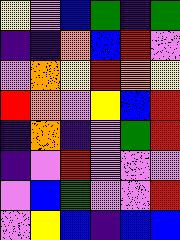[["yellow", "violet", "blue", "green", "indigo", "green"], ["indigo", "indigo", "orange", "blue", "red", "violet"], ["violet", "orange", "yellow", "red", "orange", "yellow"], ["red", "orange", "violet", "yellow", "blue", "red"], ["indigo", "orange", "indigo", "violet", "green", "red"], ["indigo", "violet", "red", "violet", "violet", "violet"], ["violet", "blue", "green", "violet", "violet", "red"], ["violet", "yellow", "blue", "indigo", "blue", "blue"]]